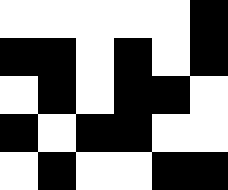[["white", "white", "white", "white", "white", "black"], ["black", "black", "white", "black", "white", "black"], ["white", "black", "white", "black", "black", "white"], ["black", "white", "black", "black", "white", "white"], ["white", "black", "white", "white", "black", "black"]]